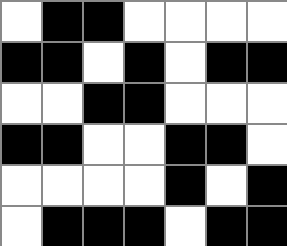[["white", "black", "black", "white", "white", "white", "white"], ["black", "black", "white", "black", "white", "black", "black"], ["white", "white", "black", "black", "white", "white", "white"], ["black", "black", "white", "white", "black", "black", "white"], ["white", "white", "white", "white", "black", "white", "black"], ["white", "black", "black", "black", "white", "black", "black"]]